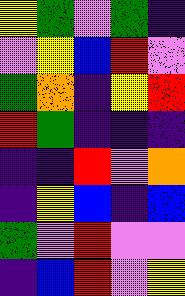[["yellow", "green", "violet", "green", "indigo"], ["violet", "yellow", "blue", "red", "violet"], ["green", "orange", "indigo", "yellow", "red"], ["red", "green", "indigo", "indigo", "indigo"], ["indigo", "indigo", "red", "violet", "orange"], ["indigo", "yellow", "blue", "indigo", "blue"], ["green", "violet", "red", "violet", "violet"], ["indigo", "blue", "red", "violet", "yellow"]]